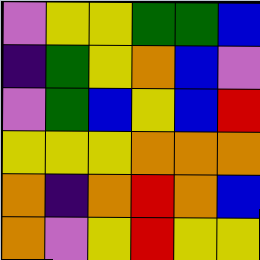[["violet", "yellow", "yellow", "green", "green", "blue"], ["indigo", "green", "yellow", "orange", "blue", "violet"], ["violet", "green", "blue", "yellow", "blue", "red"], ["yellow", "yellow", "yellow", "orange", "orange", "orange"], ["orange", "indigo", "orange", "red", "orange", "blue"], ["orange", "violet", "yellow", "red", "yellow", "yellow"]]